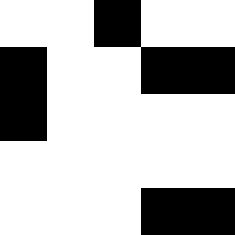[["white", "white", "black", "white", "white"], ["black", "white", "white", "black", "black"], ["black", "white", "white", "white", "white"], ["white", "white", "white", "white", "white"], ["white", "white", "white", "black", "black"]]